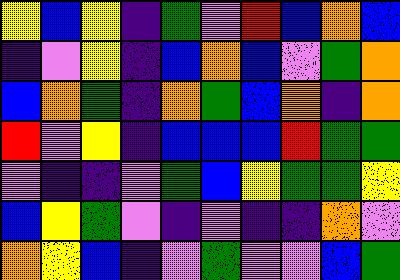[["yellow", "blue", "yellow", "indigo", "green", "violet", "red", "blue", "orange", "blue"], ["indigo", "violet", "yellow", "indigo", "blue", "orange", "blue", "violet", "green", "orange"], ["blue", "orange", "green", "indigo", "orange", "green", "blue", "orange", "indigo", "orange"], ["red", "violet", "yellow", "indigo", "blue", "blue", "blue", "red", "green", "green"], ["violet", "indigo", "indigo", "violet", "green", "blue", "yellow", "green", "green", "yellow"], ["blue", "yellow", "green", "violet", "indigo", "violet", "indigo", "indigo", "orange", "violet"], ["orange", "yellow", "blue", "indigo", "violet", "green", "violet", "violet", "blue", "green"]]